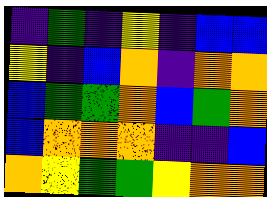[["indigo", "green", "indigo", "yellow", "indigo", "blue", "blue"], ["yellow", "indigo", "blue", "orange", "indigo", "orange", "orange"], ["blue", "green", "green", "orange", "blue", "green", "orange"], ["blue", "orange", "orange", "orange", "indigo", "indigo", "blue"], ["orange", "yellow", "green", "green", "yellow", "orange", "orange"]]